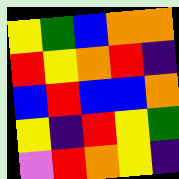[["yellow", "green", "blue", "orange", "orange"], ["red", "yellow", "orange", "red", "indigo"], ["blue", "red", "blue", "blue", "orange"], ["yellow", "indigo", "red", "yellow", "green"], ["violet", "red", "orange", "yellow", "indigo"]]